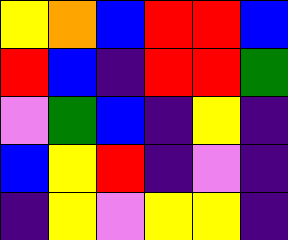[["yellow", "orange", "blue", "red", "red", "blue"], ["red", "blue", "indigo", "red", "red", "green"], ["violet", "green", "blue", "indigo", "yellow", "indigo"], ["blue", "yellow", "red", "indigo", "violet", "indigo"], ["indigo", "yellow", "violet", "yellow", "yellow", "indigo"]]